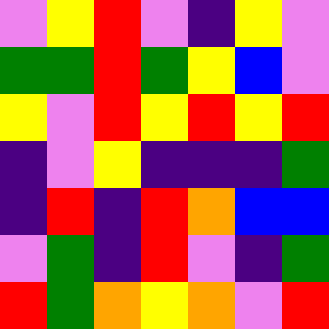[["violet", "yellow", "red", "violet", "indigo", "yellow", "violet"], ["green", "green", "red", "green", "yellow", "blue", "violet"], ["yellow", "violet", "red", "yellow", "red", "yellow", "red"], ["indigo", "violet", "yellow", "indigo", "indigo", "indigo", "green"], ["indigo", "red", "indigo", "red", "orange", "blue", "blue"], ["violet", "green", "indigo", "red", "violet", "indigo", "green"], ["red", "green", "orange", "yellow", "orange", "violet", "red"]]